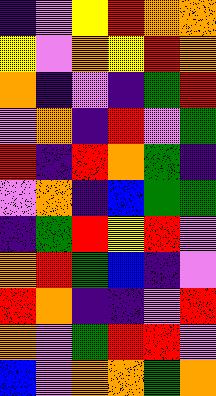[["indigo", "violet", "yellow", "red", "orange", "orange"], ["yellow", "violet", "orange", "yellow", "red", "orange"], ["orange", "indigo", "violet", "indigo", "green", "red"], ["violet", "orange", "indigo", "red", "violet", "green"], ["red", "indigo", "red", "orange", "green", "indigo"], ["violet", "orange", "indigo", "blue", "green", "green"], ["indigo", "green", "red", "yellow", "red", "violet"], ["orange", "red", "green", "blue", "indigo", "violet"], ["red", "orange", "indigo", "indigo", "violet", "red"], ["orange", "violet", "green", "red", "red", "violet"], ["blue", "violet", "orange", "orange", "green", "orange"]]